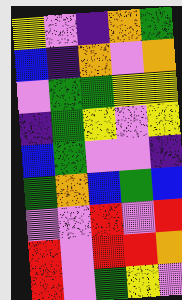[["yellow", "violet", "indigo", "orange", "green"], ["blue", "indigo", "orange", "violet", "orange"], ["violet", "green", "green", "yellow", "yellow"], ["indigo", "green", "yellow", "violet", "yellow"], ["blue", "green", "violet", "violet", "indigo"], ["green", "orange", "blue", "green", "blue"], ["violet", "violet", "red", "violet", "red"], ["red", "violet", "red", "red", "orange"], ["red", "violet", "green", "yellow", "violet"]]